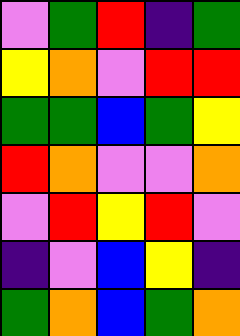[["violet", "green", "red", "indigo", "green"], ["yellow", "orange", "violet", "red", "red"], ["green", "green", "blue", "green", "yellow"], ["red", "orange", "violet", "violet", "orange"], ["violet", "red", "yellow", "red", "violet"], ["indigo", "violet", "blue", "yellow", "indigo"], ["green", "orange", "blue", "green", "orange"]]